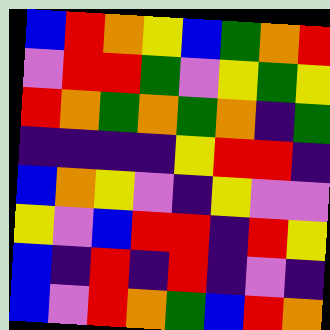[["blue", "red", "orange", "yellow", "blue", "green", "orange", "red"], ["violet", "red", "red", "green", "violet", "yellow", "green", "yellow"], ["red", "orange", "green", "orange", "green", "orange", "indigo", "green"], ["indigo", "indigo", "indigo", "indigo", "yellow", "red", "red", "indigo"], ["blue", "orange", "yellow", "violet", "indigo", "yellow", "violet", "violet"], ["yellow", "violet", "blue", "red", "red", "indigo", "red", "yellow"], ["blue", "indigo", "red", "indigo", "red", "indigo", "violet", "indigo"], ["blue", "violet", "red", "orange", "green", "blue", "red", "orange"]]